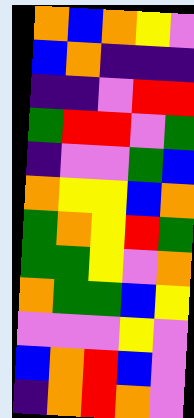[["orange", "blue", "orange", "yellow", "violet"], ["blue", "orange", "indigo", "indigo", "indigo"], ["indigo", "indigo", "violet", "red", "red"], ["green", "red", "red", "violet", "green"], ["indigo", "violet", "violet", "green", "blue"], ["orange", "yellow", "yellow", "blue", "orange"], ["green", "orange", "yellow", "red", "green"], ["green", "green", "yellow", "violet", "orange"], ["orange", "green", "green", "blue", "yellow"], ["violet", "violet", "violet", "yellow", "violet"], ["blue", "orange", "red", "blue", "violet"], ["indigo", "orange", "red", "orange", "violet"]]